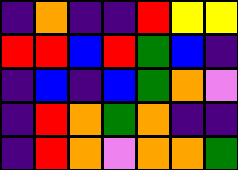[["indigo", "orange", "indigo", "indigo", "red", "yellow", "yellow"], ["red", "red", "blue", "red", "green", "blue", "indigo"], ["indigo", "blue", "indigo", "blue", "green", "orange", "violet"], ["indigo", "red", "orange", "green", "orange", "indigo", "indigo"], ["indigo", "red", "orange", "violet", "orange", "orange", "green"]]